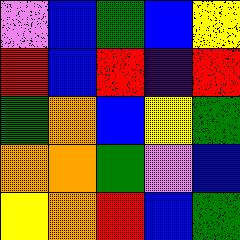[["violet", "blue", "green", "blue", "yellow"], ["red", "blue", "red", "indigo", "red"], ["green", "orange", "blue", "yellow", "green"], ["orange", "orange", "green", "violet", "blue"], ["yellow", "orange", "red", "blue", "green"]]